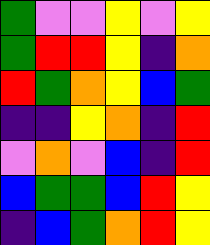[["green", "violet", "violet", "yellow", "violet", "yellow"], ["green", "red", "red", "yellow", "indigo", "orange"], ["red", "green", "orange", "yellow", "blue", "green"], ["indigo", "indigo", "yellow", "orange", "indigo", "red"], ["violet", "orange", "violet", "blue", "indigo", "red"], ["blue", "green", "green", "blue", "red", "yellow"], ["indigo", "blue", "green", "orange", "red", "yellow"]]